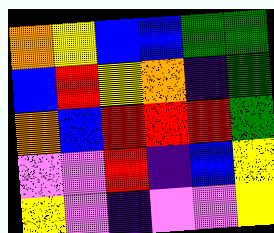[["orange", "yellow", "blue", "blue", "green", "green"], ["blue", "red", "yellow", "orange", "indigo", "green"], ["orange", "blue", "red", "red", "red", "green"], ["violet", "violet", "red", "indigo", "blue", "yellow"], ["yellow", "violet", "indigo", "violet", "violet", "yellow"]]